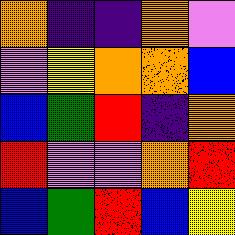[["orange", "indigo", "indigo", "orange", "violet"], ["violet", "yellow", "orange", "orange", "blue"], ["blue", "green", "red", "indigo", "orange"], ["red", "violet", "violet", "orange", "red"], ["blue", "green", "red", "blue", "yellow"]]